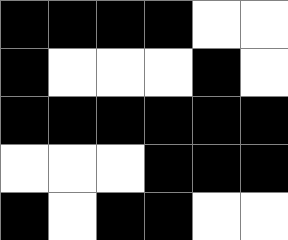[["black", "black", "black", "black", "white", "white"], ["black", "white", "white", "white", "black", "white"], ["black", "black", "black", "black", "black", "black"], ["white", "white", "white", "black", "black", "black"], ["black", "white", "black", "black", "white", "white"]]